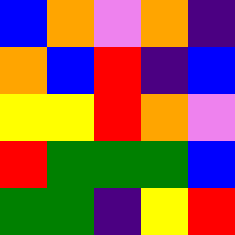[["blue", "orange", "violet", "orange", "indigo"], ["orange", "blue", "red", "indigo", "blue"], ["yellow", "yellow", "red", "orange", "violet"], ["red", "green", "green", "green", "blue"], ["green", "green", "indigo", "yellow", "red"]]